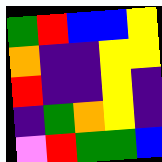[["green", "red", "blue", "blue", "yellow"], ["orange", "indigo", "indigo", "yellow", "yellow"], ["red", "indigo", "indigo", "yellow", "indigo"], ["indigo", "green", "orange", "yellow", "indigo"], ["violet", "red", "green", "green", "blue"]]